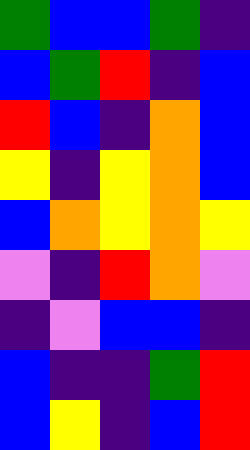[["green", "blue", "blue", "green", "indigo"], ["blue", "green", "red", "indigo", "blue"], ["red", "blue", "indigo", "orange", "blue"], ["yellow", "indigo", "yellow", "orange", "blue"], ["blue", "orange", "yellow", "orange", "yellow"], ["violet", "indigo", "red", "orange", "violet"], ["indigo", "violet", "blue", "blue", "indigo"], ["blue", "indigo", "indigo", "green", "red"], ["blue", "yellow", "indigo", "blue", "red"]]